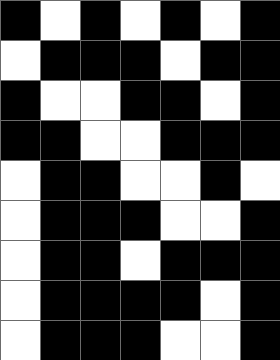[["black", "white", "black", "white", "black", "white", "black"], ["white", "black", "black", "black", "white", "black", "black"], ["black", "white", "white", "black", "black", "white", "black"], ["black", "black", "white", "white", "black", "black", "black"], ["white", "black", "black", "white", "white", "black", "white"], ["white", "black", "black", "black", "white", "white", "black"], ["white", "black", "black", "white", "black", "black", "black"], ["white", "black", "black", "black", "black", "white", "black"], ["white", "black", "black", "black", "white", "white", "black"]]